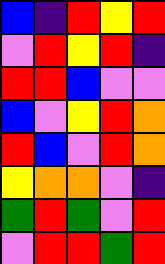[["blue", "indigo", "red", "yellow", "red"], ["violet", "red", "yellow", "red", "indigo"], ["red", "red", "blue", "violet", "violet"], ["blue", "violet", "yellow", "red", "orange"], ["red", "blue", "violet", "red", "orange"], ["yellow", "orange", "orange", "violet", "indigo"], ["green", "red", "green", "violet", "red"], ["violet", "red", "red", "green", "red"]]